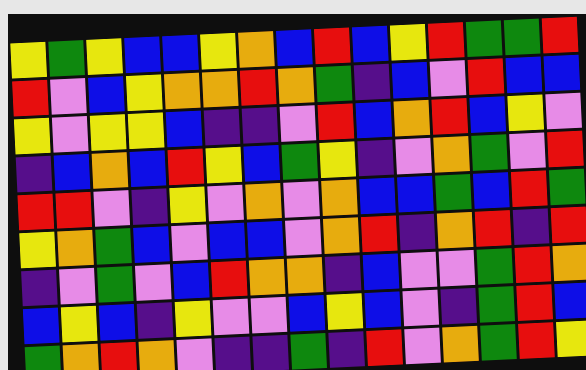[["yellow", "green", "yellow", "blue", "blue", "yellow", "orange", "blue", "red", "blue", "yellow", "red", "green", "green", "red"], ["red", "violet", "blue", "yellow", "orange", "orange", "red", "orange", "green", "indigo", "blue", "violet", "red", "blue", "blue"], ["yellow", "violet", "yellow", "yellow", "blue", "indigo", "indigo", "violet", "red", "blue", "orange", "red", "blue", "yellow", "violet"], ["indigo", "blue", "orange", "blue", "red", "yellow", "blue", "green", "yellow", "indigo", "violet", "orange", "green", "violet", "red"], ["red", "red", "violet", "indigo", "yellow", "violet", "orange", "violet", "orange", "blue", "blue", "green", "blue", "red", "green"], ["yellow", "orange", "green", "blue", "violet", "blue", "blue", "violet", "orange", "red", "indigo", "orange", "red", "indigo", "red"], ["indigo", "violet", "green", "violet", "blue", "red", "orange", "orange", "indigo", "blue", "violet", "violet", "green", "red", "orange"], ["blue", "yellow", "blue", "indigo", "yellow", "violet", "violet", "blue", "yellow", "blue", "violet", "indigo", "green", "red", "blue"], ["green", "orange", "red", "orange", "violet", "indigo", "indigo", "green", "indigo", "red", "violet", "orange", "green", "red", "yellow"]]